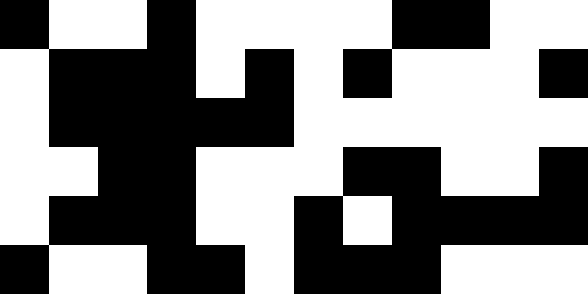[["black", "white", "white", "black", "white", "white", "white", "white", "black", "black", "white", "white"], ["white", "black", "black", "black", "white", "black", "white", "black", "white", "white", "white", "black"], ["white", "black", "black", "black", "black", "black", "white", "white", "white", "white", "white", "white"], ["white", "white", "black", "black", "white", "white", "white", "black", "black", "white", "white", "black"], ["white", "black", "black", "black", "white", "white", "black", "white", "black", "black", "black", "black"], ["black", "white", "white", "black", "black", "white", "black", "black", "black", "white", "white", "white"]]